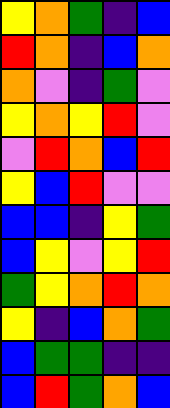[["yellow", "orange", "green", "indigo", "blue"], ["red", "orange", "indigo", "blue", "orange"], ["orange", "violet", "indigo", "green", "violet"], ["yellow", "orange", "yellow", "red", "violet"], ["violet", "red", "orange", "blue", "red"], ["yellow", "blue", "red", "violet", "violet"], ["blue", "blue", "indigo", "yellow", "green"], ["blue", "yellow", "violet", "yellow", "red"], ["green", "yellow", "orange", "red", "orange"], ["yellow", "indigo", "blue", "orange", "green"], ["blue", "green", "green", "indigo", "indigo"], ["blue", "red", "green", "orange", "blue"]]